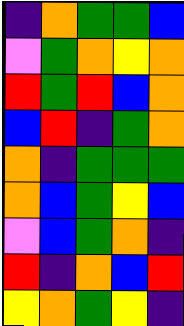[["indigo", "orange", "green", "green", "blue"], ["violet", "green", "orange", "yellow", "orange"], ["red", "green", "red", "blue", "orange"], ["blue", "red", "indigo", "green", "orange"], ["orange", "indigo", "green", "green", "green"], ["orange", "blue", "green", "yellow", "blue"], ["violet", "blue", "green", "orange", "indigo"], ["red", "indigo", "orange", "blue", "red"], ["yellow", "orange", "green", "yellow", "indigo"]]